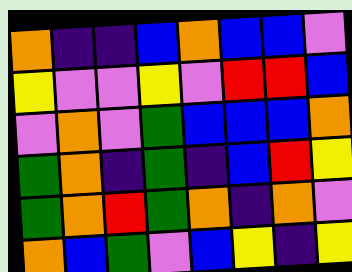[["orange", "indigo", "indigo", "blue", "orange", "blue", "blue", "violet"], ["yellow", "violet", "violet", "yellow", "violet", "red", "red", "blue"], ["violet", "orange", "violet", "green", "blue", "blue", "blue", "orange"], ["green", "orange", "indigo", "green", "indigo", "blue", "red", "yellow"], ["green", "orange", "red", "green", "orange", "indigo", "orange", "violet"], ["orange", "blue", "green", "violet", "blue", "yellow", "indigo", "yellow"]]